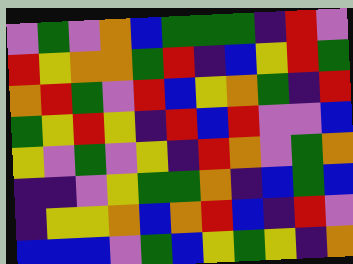[["violet", "green", "violet", "orange", "blue", "green", "green", "green", "indigo", "red", "violet"], ["red", "yellow", "orange", "orange", "green", "red", "indigo", "blue", "yellow", "red", "green"], ["orange", "red", "green", "violet", "red", "blue", "yellow", "orange", "green", "indigo", "red"], ["green", "yellow", "red", "yellow", "indigo", "red", "blue", "red", "violet", "violet", "blue"], ["yellow", "violet", "green", "violet", "yellow", "indigo", "red", "orange", "violet", "green", "orange"], ["indigo", "indigo", "violet", "yellow", "green", "green", "orange", "indigo", "blue", "green", "blue"], ["indigo", "yellow", "yellow", "orange", "blue", "orange", "red", "blue", "indigo", "red", "violet"], ["blue", "blue", "blue", "violet", "green", "blue", "yellow", "green", "yellow", "indigo", "orange"]]